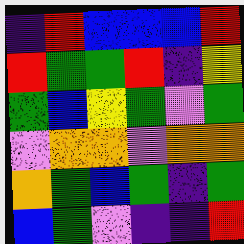[["indigo", "red", "blue", "blue", "blue", "red"], ["red", "green", "green", "red", "indigo", "yellow"], ["green", "blue", "yellow", "green", "violet", "green"], ["violet", "orange", "orange", "violet", "orange", "orange"], ["orange", "green", "blue", "green", "indigo", "green"], ["blue", "green", "violet", "indigo", "indigo", "red"]]